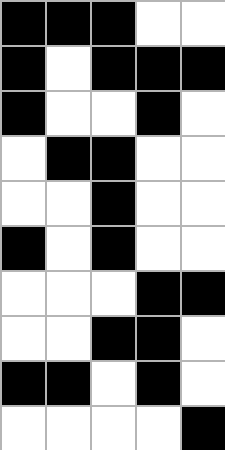[["black", "black", "black", "white", "white"], ["black", "white", "black", "black", "black"], ["black", "white", "white", "black", "white"], ["white", "black", "black", "white", "white"], ["white", "white", "black", "white", "white"], ["black", "white", "black", "white", "white"], ["white", "white", "white", "black", "black"], ["white", "white", "black", "black", "white"], ["black", "black", "white", "black", "white"], ["white", "white", "white", "white", "black"]]